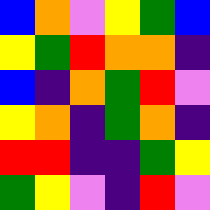[["blue", "orange", "violet", "yellow", "green", "blue"], ["yellow", "green", "red", "orange", "orange", "indigo"], ["blue", "indigo", "orange", "green", "red", "violet"], ["yellow", "orange", "indigo", "green", "orange", "indigo"], ["red", "red", "indigo", "indigo", "green", "yellow"], ["green", "yellow", "violet", "indigo", "red", "violet"]]